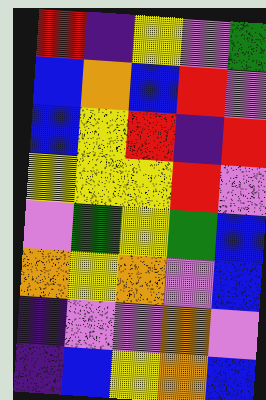[["red", "indigo", "yellow", "violet", "green"], ["blue", "orange", "blue", "red", "violet"], ["blue", "yellow", "red", "indigo", "red"], ["yellow", "yellow", "yellow", "red", "violet"], ["violet", "green", "yellow", "green", "blue"], ["orange", "yellow", "orange", "violet", "blue"], ["indigo", "violet", "violet", "orange", "violet"], ["indigo", "blue", "yellow", "orange", "blue"]]